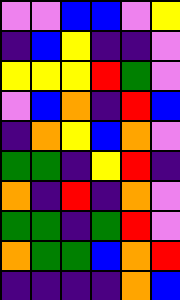[["violet", "violet", "blue", "blue", "violet", "yellow"], ["indigo", "blue", "yellow", "indigo", "indigo", "violet"], ["yellow", "yellow", "yellow", "red", "green", "violet"], ["violet", "blue", "orange", "indigo", "red", "blue"], ["indigo", "orange", "yellow", "blue", "orange", "violet"], ["green", "green", "indigo", "yellow", "red", "indigo"], ["orange", "indigo", "red", "indigo", "orange", "violet"], ["green", "green", "indigo", "green", "red", "violet"], ["orange", "green", "green", "blue", "orange", "red"], ["indigo", "indigo", "indigo", "indigo", "orange", "blue"]]